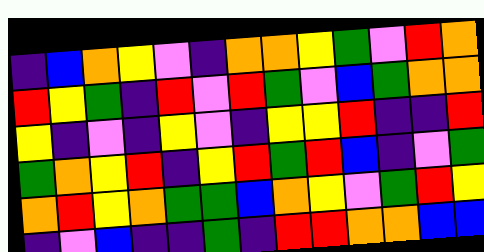[["indigo", "blue", "orange", "yellow", "violet", "indigo", "orange", "orange", "yellow", "green", "violet", "red", "orange"], ["red", "yellow", "green", "indigo", "red", "violet", "red", "green", "violet", "blue", "green", "orange", "orange"], ["yellow", "indigo", "violet", "indigo", "yellow", "violet", "indigo", "yellow", "yellow", "red", "indigo", "indigo", "red"], ["green", "orange", "yellow", "red", "indigo", "yellow", "red", "green", "red", "blue", "indigo", "violet", "green"], ["orange", "red", "yellow", "orange", "green", "green", "blue", "orange", "yellow", "violet", "green", "red", "yellow"], ["indigo", "violet", "blue", "indigo", "indigo", "green", "indigo", "red", "red", "orange", "orange", "blue", "blue"]]